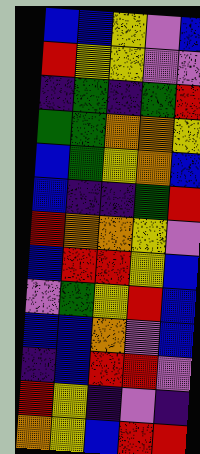[["blue", "blue", "yellow", "violet", "blue"], ["red", "yellow", "yellow", "violet", "violet"], ["indigo", "green", "indigo", "green", "red"], ["green", "green", "orange", "orange", "yellow"], ["blue", "green", "yellow", "orange", "blue"], ["blue", "indigo", "indigo", "green", "red"], ["red", "orange", "orange", "yellow", "violet"], ["blue", "red", "red", "yellow", "blue"], ["violet", "green", "yellow", "red", "blue"], ["blue", "blue", "orange", "violet", "blue"], ["indigo", "blue", "red", "red", "violet"], ["red", "yellow", "indigo", "violet", "indigo"], ["orange", "yellow", "blue", "red", "red"]]